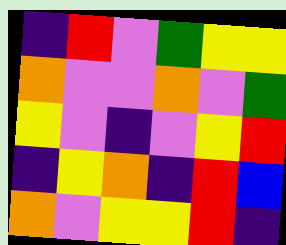[["indigo", "red", "violet", "green", "yellow", "yellow"], ["orange", "violet", "violet", "orange", "violet", "green"], ["yellow", "violet", "indigo", "violet", "yellow", "red"], ["indigo", "yellow", "orange", "indigo", "red", "blue"], ["orange", "violet", "yellow", "yellow", "red", "indigo"]]